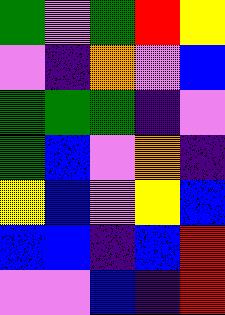[["green", "violet", "green", "red", "yellow"], ["violet", "indigo", "orange", "violet", "blue"], ["green", "green", "green", "indigo", "violet"], ["green", "blue", "violet", "orange", "indigo"], ["yellow", "blue", "violet", "yellow", "blue"], ["blue", "blue", "indigo", "blue", "red"], ["violet", "violet", "blue", "indigo", "red"]]